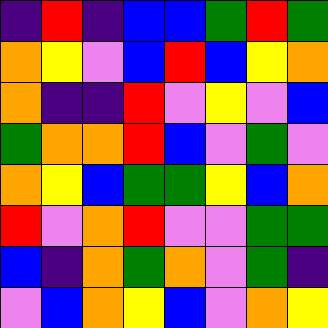[["indigo", "red", "indigo", "blue", "blue", "green", "red", "green"], ["orange", "yellow", "violet", "blue", "red", "blue", "yellow", "orange"], ["orange", "indigo", "indigo", "red", "violet", "yellow", "violet", "blue"], ["green", "orange", "orange", "red", "blue", "violet", "green", "violet"], ["orange", "yellow", "blue", "green", "green", "yellow", "blue", "orange"], ["red", "violet", "orange", "red", "violet", "violet", "green", "green"], ["blue", "indigo", "orange", "green", "orange", "violet", "green", "indigo"], ["violet", "blue", "orange", "yellow", "blue", "violet", "orange", "yellow"]]